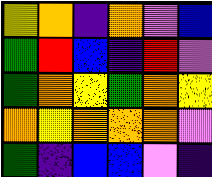[["yellow", "orange", "indigo", "orange", "violet", "blue"], ["green", "red", "blue", "indigo", "red", "violet"], ["green", "orange", "yellow", "green", "orange", "yellow"], ["orange", "yellow", "orange", "orange", "orange", "violet"], ["green", "indigo", "blue", "blue", "violet", "indigo"]]